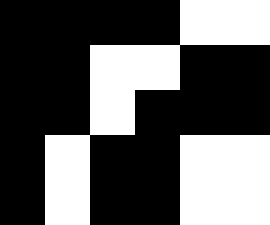[["black", "black", "black", "black", "white", "white"], ["black", "black", "white", "white", "black", "black"], ["black", "black", "white", "black", "black", "black"], ["black", "white", "black", "black", "white", "white"], ["black", "white", "black", "black", "white", "white"]]